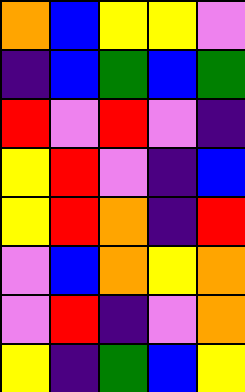[["orange", "blue", "yellow", "yellow", "violet"], ["indigo", "blue", "green", "blue", "green"], ["red", "violet", "red", "violet", "indigo"], ["yellow", "red", "violet", "indigo", "blue"], ["yellow", "red", "orange", "indigo", "red"], ["violet", "blue", "orange", "yellow", "orange"], ["violet", "red", "indigo", "violet", "orange"], ["yellow", "indigo", "green", "blue", "yellow"]]